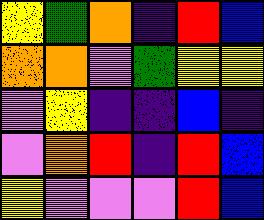[["yellow", "green", "orange", "indigo", "red", "blue"], ["orange", "orange", "violet", "green", "yellow", "yellow"], ["violet", "yellow", "indigo", "indigo", "blue", "indigo"], ["violet", "orange", "red", "indigo", "red", "blue"], ["yellow", "violet", "violet", "violet", "red", "blue"]]